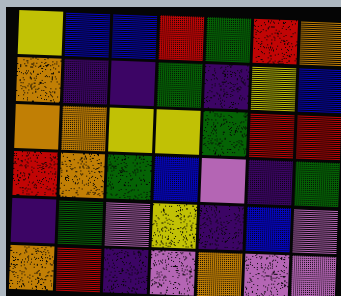[["yellow", "blue", "blue", "red", "green", "red", "orange"], ["orange", "indigo", "indigo", "green", "indigo", "yellow", "blue"], ["orange", "orange", "yellow", "yellow", "green", "red", "red"], ["red", "orange", "green", "blue", "violet", "indigo", "green"], ["indigo", "green", "violet", "yellow", "indigo", "blue", "violet"], ["orange", "red", "indigo", "violet", "orange", "violet", "violet"]]